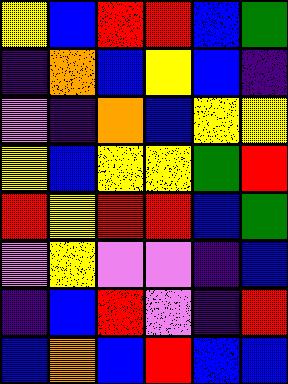[["yellow", "blue", "red", "red", "blue", "green"], ["indigo", "orange", "blue", "yellow", "blue", "indigo"], ["violet", "indigo", "orange", "blue", "yellow", "yellow"], ["yellow", "blue", "yellow", "yellow", "green", "red"], ["red", "yellow", "red", "red", "blue", "green"], ["violet", "yellow", "violet", "violet", "indigo", "blue"], ["indigo", "blue", "red", "violet", "indigo", "red"], ["blue", "orange", "blue", "red", "blue", "blue"]]